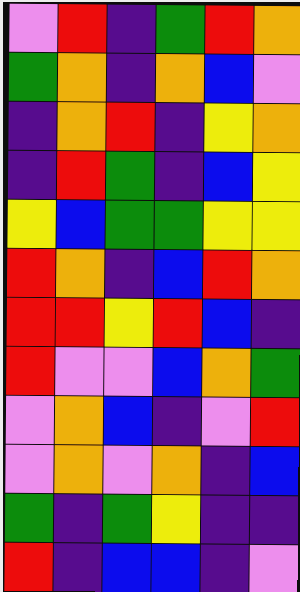[["violet", "red", "indigo", "green", "red", "orange"], ["green", "orange", "indigo", "orange", "blue", "violet"], ["indigo", "orange", "red", "indigo", "yellow", "orange"], ["indigo", "red", "green", "indigo", "blue", "yellow"], ["yellow", "blue", "green", "green", "yellow", "yellow"], ["red", "orange", "indigo", "blue", "red", "orange"], ["red", "red", "yellow", "red", "blue", "indigo"], ["red", "violet", "violet", "blue", "orange", "green"], ["violet", "orange", "blue", "indigo", "violet", "red"], ["violet", "orange", "violet", "orange", "indigo", "blue"], ["green", "indigo", "green", "yellow", "indigo", "indigo"], ["red", "indigo", "blue", "blue", "indigo", "violet"]]